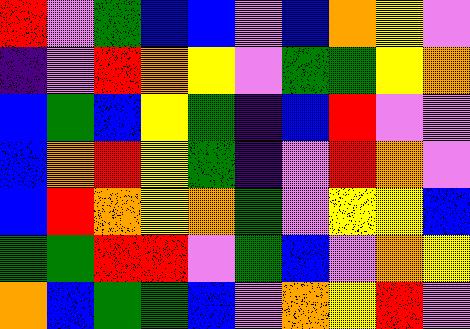[["red", "violet", "green", "blue", "blue", "violet", "blue", "orange", "yellow", "violet"], ["indigo", "violet", "red", "orange", "yellow", "violet", "green", "green", "yellow", "orange"], ["blue", "green", "blue", "yellow", "green", "indigo", "blue", "red", "violet", "violet"], ["blue", "orange", "red", "yellow", "green", "indigo", "violet", "red", "orange", "violet"], ["blue", "red", "orange", "yellow", "orange", "green", "violet", "yellow", "yellow", "blue"], ["green", "green", "red", "red", "violet", "green", "blue", "violet", "orange", "yellow"], ["orange", "blue", "green", "green", "blue", "violet", "orange", "yellow", "red", "violet"]]